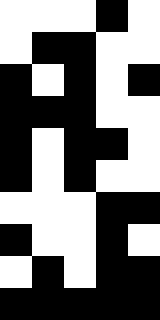[["white", "white", "white", "black", "white"], ["white", "black", "black", "white", "white"], ["black", "white", "black", "white", "black"], ["black", "black", "black", "white", "white"], ["black", "white", "black", "black", "white"], ["black", "white", "black", "white", "white"], ["white", "white", "white", "black", "black"], ["black", "white", "white", "black", "white"], ["white", "black", "white", "black", "black"], ["black", "black", "black", "black", "black"]]